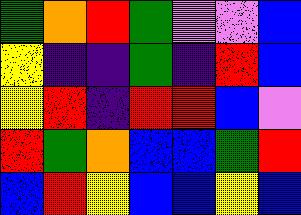[["green", "orange", "red", "green", "violet", "violet", "blue"], ["yellow", "indigo", "indigo", "green", "indigo", "red", "blue"], ["yellow", "red", "indigo", "red", "red", "blue", "violet"], ["red", "green", "orange", "blue", "blue", "green", "red"], ["blue", "red", "yellow", "blue", "blue", "yellow", "blue"]]